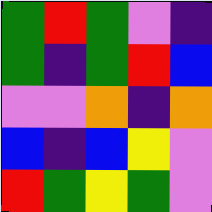[["green", "red", "green", "violet", "indigo"], ["green", "indigo", "green", "red", "blue"], ["violet", "violet", "orange", "indigo", "orange"], ["blue", "indigo", "blue", "yellow", "violet"], ["red", "green", "yellow", "green", "violet"]]